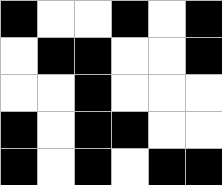[["black", "white", "white", "black", "white", "black"], ["white", "black", "black", "white", "white", "black"], ["white", "white", "black", "white", "white", "white"], ["black", "white", "black", "black", "white", "white"], ["black", "white", "black", "white", "black", "black"]]